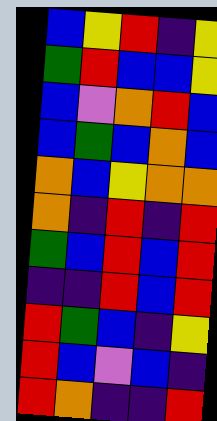[["blue", "yellow", "red", "indigo", "yellow"], ["green", "red", "blue", "blue", "yellow"], ["blue", "violet", "orange", "red", "blue"], ["blue", "green", "blue", "orange", "blue"], ["orange", "blue", "yellow", "orange", "orange"], ["orange", "indigo", "red", "indigo", "red"], ["green", "blue", "red", "blue", "red"], ["indigo", "indigo", "red", "blue", "red"], ["red", "green", "blue", "indigo", "yellow"], ["red", "blue", "violet", "blue", "indigo"], ["red", "orange", "indigo", "indigo", "red"]]